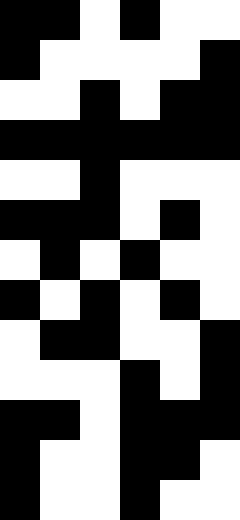[["black", "black", "white", "black", "white", "white"], ["black", "white", "white", "white", "white", "black"], ["white", "white", "black", "white", "black", "black"], ["black", "black", "black", "black", "black", "black"], ["white", "white", "black", "white", "white", "white"], ["black", "black", "black", "white", "black", "white"], ["white", "black", "white", "black", "white", "white"], ["black", "white", "black", "white", "black", "white"], ["white", "black", "black", "white", "white", "black"], ["white", "white", "white", "black", "white", "black"], ["black", "black", "white", "black", "black", "black"], ["black", "white", "white", "black", "black", "white"], ["black", "white", "white", "black", "white", "white"]]